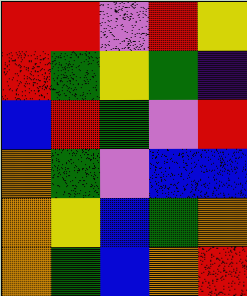[["red", "red", "violet", "red", "yellow"], ["red", "green", "yellow", "green", "indigo"], ["blue", "red", "green", "violet", "red"], ["orange", "green", "violet", "blue", "blue"], ["orange", "yellow", "blue", "green", "orange"], ["orange", "green", "blue", "orange", "red"]]